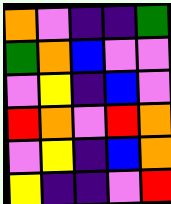[["orange", "violet", "indigo", "indigo", "green"], ["green", "orange", "blue", "violet", "violet"], ["violet", "yellow", "indigo", "blue", "violet"], ["red", "orange", "violet", "red", "orange"], ["violet", "yellow", "indigo", "blue", "orange"], ["yellow", "indigo", "indigo", "violet", "red"]]